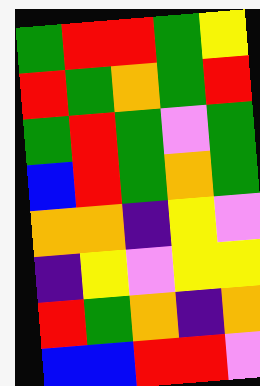[["green", "red", "red", "green", "yellow"], ["red", "green", "orange", "green", "red"], ["green", "red", "green", "violet", "green"], ["blue", "red", "green", "orange", "green"], ["orange", "orange", "indigo", "yellow", "violet"], ["indigo", "yellow", "violet", "yellow", "yellow"], ["red", "green", "orange", "indigo", "orange"], ["blue", "blue", "red", "red", "violet"]]